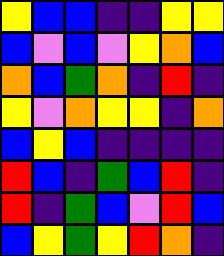[["yellow", "blue", "blue", "indigo", "indigo", "yellow", "yellow"], ["blue", "violet", "blue", "violet", "yellow", "orange", "blue"], ["orange", "blue", "green", "orange", "indigo", "red", "indigo"], ["yellow", "violet", "orange", "yellow", "yellow", "indigo", "orange"], ["blue", "yellow", "blue", "indigo", "indigo", "indigo", "indigo"], ["red", "blue", "indigo", "green", "blue", "red", "indigo"], ["red", "indigo", "green", "blue", "violet", "red", "blue"], ["blue", "yellow", "green", "yellow", "red", "orange", "indigo"]]